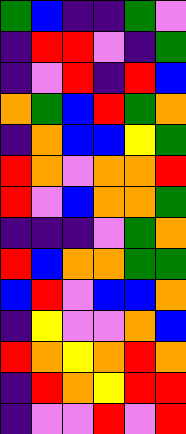[["green", "blue", "indigo", "indigo", "green", "violet"], ["indigo", "red", "red", "violet", "indigo", "green"], ["indigo", "violet", "red", "indigo", "red", "blue"], ["orange", "green", "blue", "red", "green", "orange"], ["indigo", "orange", "blue", "blue", "yellow", "green"], ["red", "orange", "violet", "orange", "orange", "red"], ["red", "violet", "blue", "orange", "orange", "green"], ["indigo", "indigo", "indigo", "violet", "green", "orange"], ["red", "blue", "orange", "orange", "green", "green"], ["blue", "red", "violet", "blue", "blue", "orange"], ["indigo", "yellow", "violet", "violet", "orange", "blue"], ["red", "orange", "yellow", "orange", "red", "orange"], ["indigo", "red", "orange", "yellow", "red", "red"], ["indigo", "violet", "violet", "red", "violet", "red"]]